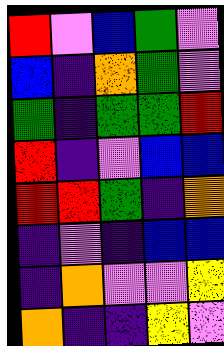[["red", "violet", "blue", "green", "violet"], ["blue", "indigo", "orange", "green", "violet"], ["green", "indigo", "green", "green", "red"], ["red", "indigo", "violet", "blue", "blue"], ["red", "red", "green", "indigo", "orange"], ["indigo", "violet", "indigo", "blue", "blue"], ["indigo", "orange", "violet", "violet", "yellow"], ["orange", "indigo", "indigo", "yellow", "violet"]]